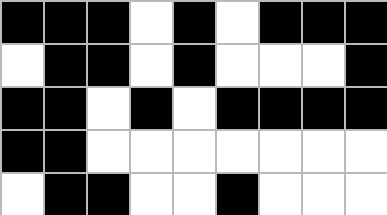[["black", "black", "black", "white", "black", "white", "black", "black", "black"], ["white", "black", "black", "white", "black", "white", "white", "white", "black"], ["black", "black", "white", "black", "white", "black", "black", "black", "black"], ["black", "black", "white", "white", "white", "white", "white", "white", "white"], ["white", "black", "black", "white", "white", "black", "white", "white", "white"]]